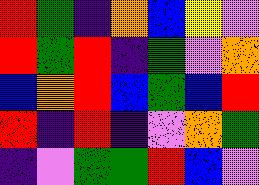[["red", "green", "indigo", "orange", "blue", "yellow", "violet"], ["red", "green", "red", "indigo", "green", "violet", "orange"], ["blue", "orange", "red", "blue", "green", "blue", "red"], ["red", "indigo", "red", "indigo", "violet", "orange", "green"], ["indigo", "violet", "green", "green", "red", "blue", "violet"]]